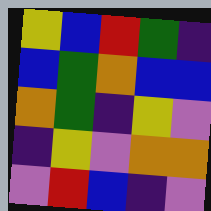[["yellow", "blue", "red", "green", "indigo"], ["blue", "green", "orange", "blue", "blue"], ["orange", "green", "indigo", "yellow", "violet"], ["indigo", "yellow", "violet", "orange", "orange"], ["violet", "red", "blue", "indigo", "violet"]]